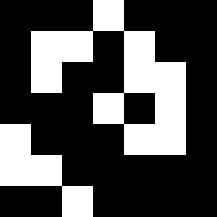[["black", "black", "black", "white", "black", "black", "black"], ["black", "white", "white", "black", "white", "black", "black"], ["black", "white", "black", "black", "white", "white", "black"], ["black", "black", "black", "white", "black", "white", "black"], ["white", "black", "black", "black", "white", "white", "black"], ["white", "white", "black", "black", "black", "black", "black"], ["black", "black", "white", "black", "black", "black", "black"]]